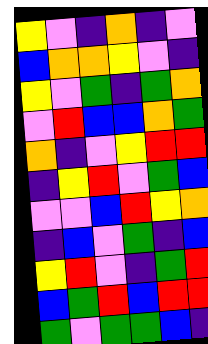[["yellow", "violet", "indigo", "orange", "indigo", "violet"], ["blue", "orange", "orange", "yellow", "violet", "indigo"], ["yellow", "violet", "green", "indigo", "green", "orange"], ["violet", "red", "blue", "blue", "orange", "green"], ["orange", "indigo", "violet", "yellow", "red", "red"], ["indigo", "yellow", "red", "violet", "green", "blue"], ["violet", "violet", "blue", "red", "yellow", "orange"], ["indigo", "blue", "violet", "green", "indigo", "blue"], ["yellow", "red", "violet", "indigo", "green", "red"], ["blue", "green", "red", "blue", "red", "red"], ["green", "violet", "green", "green", "blue", "indigo"]]